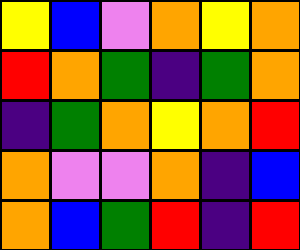[["yellow", "blue", "violet", "orange", "yellow", "orange"], ["red", "orange", "green", "indigo", "green", "orange"], ["indigo", "green", "orange", "yellow", "orange", "red"], ["orange", "violet", "violet", "orange", "indigo", "blue"], ["orange", "blue", "green", "red", "indigo", "red"]]